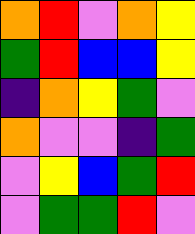[["orange", "red", "violet", "orange", "yellow"], ["green", "red", "blue", "blue", "yellow"], ["indigo", "orange", "yellow", "green", "violet"], ["orange", "violet", "violet", "indigo", "green"], ["violet", "yellow", "blue", "green", "red"], ["violet", "green", "green", "red", "violet"]]